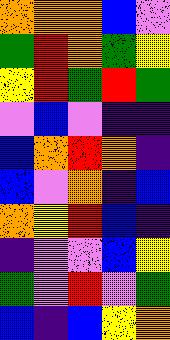[["orange", "orange", "orange", "blue", "violet"], ["green", "red", "orange", "green", "yellow"], ["yellow", "red", "green", "red", "green"], ["violet", "blue", "violet", "indigo", "indigo"], ["blue", "orange", "red", "orange", "indigo"], ["blue", "violet", "orange", "indigo", "blue"], ["orange", "yellow", "red", "blue", "indigo"], ["indigo", "violet", "violet", "blue", "yellow"], ["green", "violet", "red", "violet", "green"], ["blue", "indigo", "blue", "yellow", "orange"]]